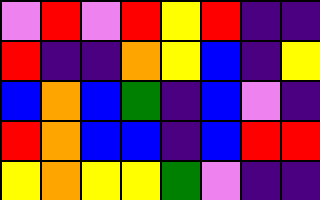[["violet", "red", "violet", "red", "yellow", "red", "indigo", "indigo"], ["red", "indigo", "indigo", "orange", "yellow", "blue", "indigo", "yellow"], ["blue", "orange", "blue", "green", "indigo", "blue", "violet", "indigo"], ["red", "orange", "blue", "blue", "indigo", "blue", "red", "red"], ["yellow", "orange", "yellow", "yellow", "green", "violet", "indigo", "indigo"]]